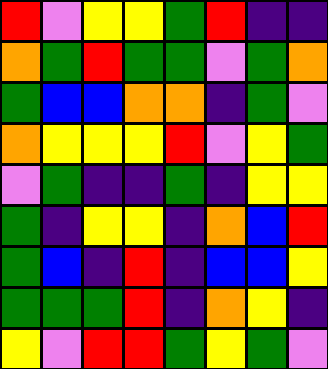[["red", "violet", "yellow", "yellow", "green", "red", "indigo", "indigo"], ["orange", "green", "red", "green", "green", "violet", "green", "orange"], ["green", "blue", "blue", "orange", "orange", "indigo", "green", "violet"], ["orange", "yellow", "yellow", "yellow", "red", "violet", "yellow", "green"], ["violet", "green", "indigo", "indigo", "green", "indigo", "yellow", "yellow"], ["green", "indigo", "yellow", "yellow", "indigo", "orange", "blue", "red"], ["green", "blue", "indigo", "red", "indigo", "blue", "blue", "yellow"], ["green", "green", "green", "red", "indigo", "orange", "yellow", "indigo"], ["yellow", "violet", "red", "red", "green", "yellow", "green", "violet"]]